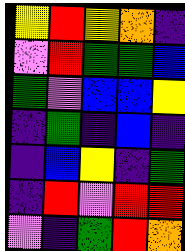[["yellow", "red", "yellow", "orange", "indigo"], ["violet", "red", "green", "green", "blue"], ["green", "violet", "blue", "blue", "yellow"], ["indigo", "green", "indigo", "blue", "indigo"], ["indigo", "blue", "yellow", "indigo", "green"], ["indigo", "red", "violet", "red", "red"], ["violet", "indigo", "green", "red", "orange"]]